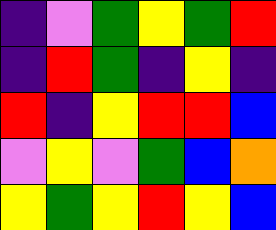[["indigo", "violet", "green", "yellow", "green", "red"], ["indigo", "red", "green", "indigo", "yellow", "indigo"], ["red", "indigo", "yellow", "red", "red", "blue"], ["violet", "yellow", "violet", "green", "blue", "orange"], ["yellow", "green", "yellow", "red", "yellow", "blue"]]